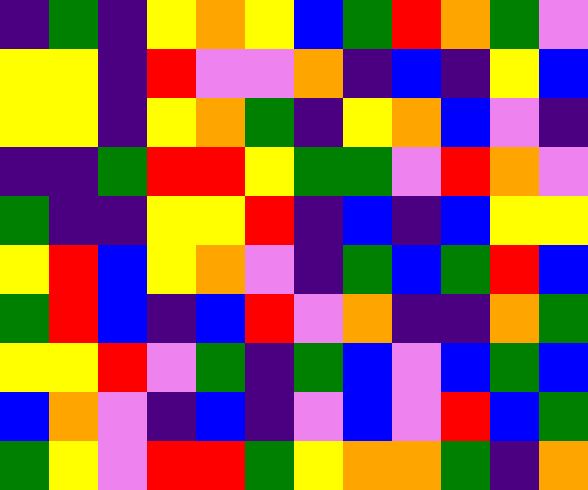[["indigo", "green", "indigo", "yellow", "orange", "yellow", "blue", "green", "red", "orange", "green", "violet"], ["yellow", "yellow", "indigo", "red", "violet", "violet", "orange", "indigo", "blue", "indigo", "yellow", "blue"], ["yellow", "yellow", "indigo", "yellow", "orange", "green", "indigo", "yellow", "orange", "blue", "violet", "indigo"], ["indigo", "indigo", "green", "red", "red", "yellow", "green", "green", "violet", "red", "orange", "violet"], ["green", "indigo", "indigo", "yellow", "yellow", "red", "indigo", "blue", "indigo", "blue", "yellow", "yellow"], ["yellow", "red", "blue", "yellow", "orange", "violet", "indigo", "green", "blue", "green", "red", "blue"], ["green", "red", "blue", "indigo", "blue", "red", "violet", "orange", "indigo", "indigo", "orange", "green"], ["yellow", "yellow", "red", "violet", "green", "indigo", "green", "blue", "violet", "blue", "green", "blue"], ["blue", "orange", "violet", "indigo", "blue", "indigo", "violet", "blue", "violet", "red", "blue", "green"], ["green", "yellow", "violet", "red", "red", "green", "yellow", "orange", "orange", "green", "indigo", "orange"]]